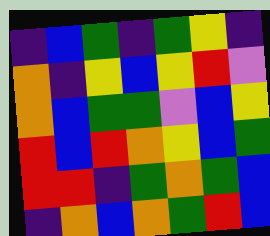[["indigo", "blue", "green", "indigo", "green", "yellow", "indigo"], ["orange", "indigo", "yellow", "blue", "yellow", "red", "violet"], ["orange", "blue", "green", "green", "violet", "blue", "yellow"], ["red", "blue", "red", "orange", "yellow", "blue", "green"], ["red", "red", "indigo", "green", "orange", "green", "blue"], ["indigo", "orange", "blue", "orange", "green", "red", "blue"]]